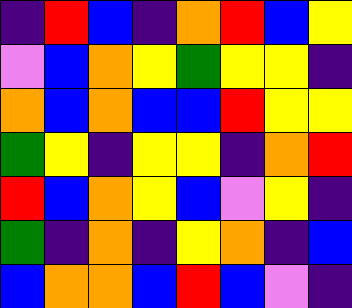[["indigo", "red", "blue", "indigo", "orange", "red", "blue", "yellow"], ["violet", "blue", "orange", "yellow", "green", "yellow", "yellow", "indigo"], ["orange", "blue", "orange", "blue", "blue", "red", "yellow", "yellow"], ["green", "yellow", "indigo", "yellow", "yellow", "indigo", "orange", "red"], ["red", "blue", "orange", "yellow", "blue", "violet", "yellow", "indigo"], ["green", "indigo", "orange", "indigo", "yellow", "orange", "indigo", "blue"], ["blue", "orange", "orange", "blue", "red", "blue", "violet", "indigo"]]